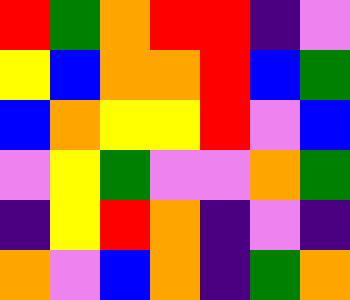[["red", "green", "orange", "red", "red", "indigo", "violet"], ["yellow", "blue", "orange", "orange", "red", "blue", "green"], ["blue", "orange", "yellow", "yellow", "red", "violet", "blue"], ["violet", "yellow", "green", "violet", "violet", "orange", "green"], ["indigo", "yellow", "red", "orange", "indigo", "violet", "indigo"], ["orange", "violet", "blue", "orange", "indigo", "green", "orange"]]